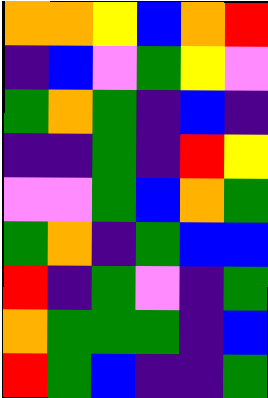[["orange", "orange", "yellow", "blue", "orange", "red"], ["indigo", "blue", "violet", "green", "yellow", "violet"], ["green", "orange", "green", "indigo", "blue", "indigo"], ["indigo", "indigo", "green", "indigo", "red", "yellow"], ["violet", "violet", "green", "blue", "orange", "green"], ["green", "orange", "indigo", "green", "blue", "blue"], ["red", "indigo", "green", "violet", "indigo", "green"], ["orange", "green", "green", "green", "indigo", "blue"], ["red", "green", "blue", "indigo", "indigo", "green"]]